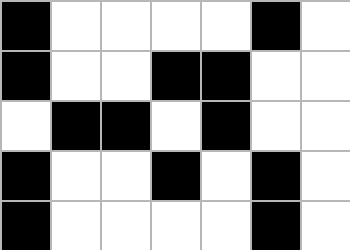[["black", "white", "white", "white", "white", "black", "white"], ["black", "white", "white", "black", "black", "white", "white"], ["white", "black", "black", "white", "black", "white", "white"], ["black", "white", "white", "black", "white", "black", "white"], ["black", "white", "white", "white", "white", "black", "white"]]